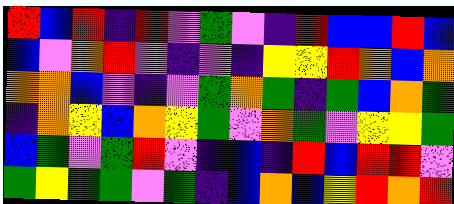[["red", "blue", "red", "indigo", "red", "violet", "green", "violet", "indigo", "red", "blue", "blue", "red", "blue"], ["blue", "violet", "orange", "red", "violet", "indigo", "violet", "indigo", "yellow", "yellow", "red", "orange", "blue", "orange"], ["orange", "orange", "blue", "violet", "indigo", "violet", "green", "orange", "green", "indigo", "green", "blue", "orange", "green"], ["indigo", "orange", "yellow", "blue", "orange", "yellow", "green", "violet", "orange", "green", "violet", "yellow", "yellow", "green"], ["blue", "green", "violet", "green", "red", "violet", "indigo", "blue", "indigo", "red", "blue", "red", "red", "violet"], ["green", "yellow", "green", "green", "violet", "green", "indigo", "blue", "orange", "blue", "yellow", "red", "orange", "red"]]